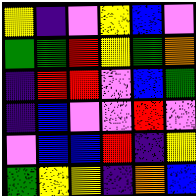[["yellow", "indigo", "violet", "yellow", "blue", "violet"], ["green", "green", "red", "yellow", "green", "orange"], ["indigo", "red", "red", "violet", "blue", "green"], ["indigo", "blue", "violet", "violet", "red", "violet"], ["violet", "blue", "blue", "red", "indigo", "yellow"], ["green", "yellow", "yellow", "indigo", "orange", "blue"]]